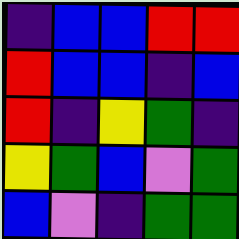[["indigo", "blue", "blue", "red", "red"], ["red", "blue", "blue", "indigo", "blue"], ["red", "indigo", "yellow", "green", "indigo"], ["yellow", "green", "blue", "violet", "green"], ["blue", "violet", "indigo", "green", "green"]]